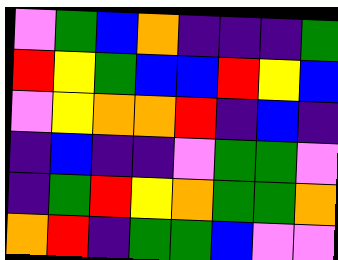[["violet", "green", "blue", "orange", "indigo", "indigo", "indigo", "green"], ["red", "yellow", "green", "blue", "blue", "red", "yellow", "blue"], ["violet", "yellow", "orange", "orange", "red", "indigo", "blue", "indigo"], ["indigo", "blue", "indigo", "indigo", "violet", "green", "green", "violet"], ["indigo", "green", "red", "yellow", "orange", "green", "green", "orange"], ["orange", "red", "indigo", "green", "green", "blue", "violet", "violet"]]